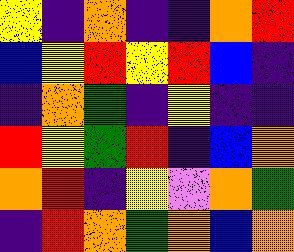[["yellow", "indigo", "orange", "indigo", "indigo", "orange", "red"], ["blue", "yellow", "red", "yellow", "red", "blue", "indigo"], ["indigo", "orange", "green", "indigo", "yellow", "indigo", "indigo"], ["red", "yellow", "green", "red", "indigo", "blue", "orange"], ["orange", "red", "indigo", "yellow", "violet", "orange", "green"], ["indigo", "red", "orange", "green", "orange", "blue", "orange"]]